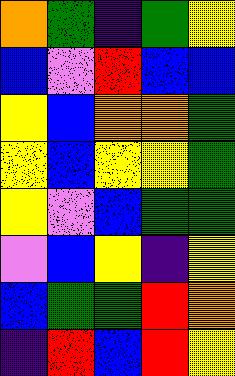[["orange", "green", "indigo", "green", "yellow"], ["blue", "violet", "red", "blue", "blue"], ["yellow", "blue", "orange", "orange", "green"], ["yellow", "blue", "yellow", "yellow", "green"], ["yellow", "violet", "blue", "green", "green"], ["violet", "blue", "yellow", "indigo", "yellow"], ["blue", "green", "green", "red", "orange"], ["indigo", "red", "blue", "red", "yellow"]]